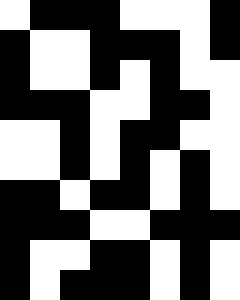[["white", "black", "black", "black", "white", "white", "white", "black"], ["black", "white", "white", "black", "black", "black", "white", "black"], ["black", "white", "white", "black", "white", "black", "white", "white"], ["black", "black", "black", "white", "white", "black", "black", "white"], ["white", "white", "black", "white", "black", "black", "white", "white"], ["white", "white", "black", "white", "black", "white", "black", "white"], ["black", "black", "white", "black", "black", "white", "black", "white"], ["black", "black", "black", "white", "white", "black", "black", "black"], ["black", "white", "white", "black", "black", "white", "black", "white"], ["black", "white", "black", "black", "black", "white", "black", "white"]]